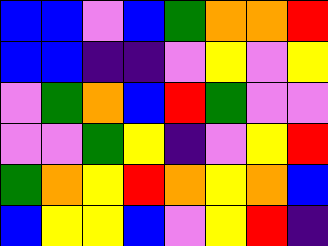[["blue", "blue", "violet", "blue", "green", "orange", "orange", "red"], ["blue", "blue", "indigo", "indigo", "violet", "yellow", "violet", "yellow"], ["violet", "green", "orange", "blue", "red", "green", "violet", "violet"], ["violet", "violet", "green", "yellow", "indigo", "violet", "yellow", "red"], ["green", "orange", "yellow", "red", "orange", "yellow", "orange", "blue"], ["blue", "yellow", "yellow", "blue", "violet", "yellow", "red", "indigo"]]